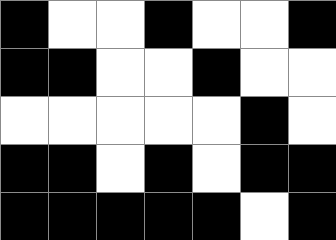[["black", "white", "white", "black", "white", "white", "black"], ["black", "black", "white", "white", "black", "white", "white"], ["white", "white", "white", "white", "white", "black", "white"], ["black", "black", "white", "black", "white", "black", "black"], ["black", "black", "black", "black", "black", "white", "black"]]